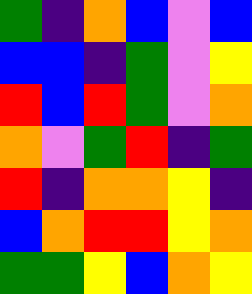[["green", "indigo", "orange", "blue", "violet", "blue"], ["blue", "blue", "indigo", "green", "violet", "yellow"], ["red", "blue", "red", "green", "violet", "orange"], ["orange", "violet", "green", "red", "indigo", "green"], ["red", "indigo", "orange", "orange", "yellow", "indigo"], ["blue", "orange", "red", "red", "yellow", "orange"], ["green", "green", "yellow", "blue", "orange", "yellow"]]